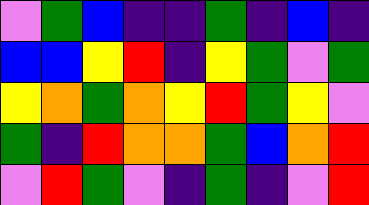[["violet", "green", "blue", "indigo", "indigo", "green", "indigo", "blue", "indigo"], ["blue", "blue", "yellow", "red", "indigo", "yellow", "green", "violet", "green"], ["yellow", "orange", "green", "orange", "yellow", "red", "green", "yellow", "violet"], ["green", "indigo", "red", "orange", "orange", "green", "blue", "orange", "red"], ["violet", "red", "green", "violet", "indigo", "green", "indigo", "violet", "red"]]